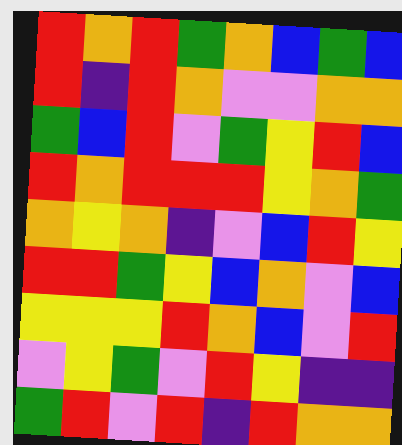[["red", "orange", "red", "green", "orange", "blue", "green", "blue"], ["red", "indigo", "red", "orange", "violet", "violet", "orange", "orange"], ["green", "blue", "red", "violet", "green", "yellow", "red", "blue"], ["red", "orange", "red", "red", "red", "yellow", "orange", "green"], ["orange", "yellow", "orange", "indigo", "violet", "blue", "red", "yellow"], ["red", "red", "green", "yellow", "blue", "orange", "violet", "blue"], ["yellow", "yellow", "yellow", "red", "orange", "blue", "violet", "red"], ["violet", "yellow", "green", "violet", "red", "yellow", "indigo", "indigo"], ["green", "red", "violet", "red", "indigo", "red", "orange", "orange"]]